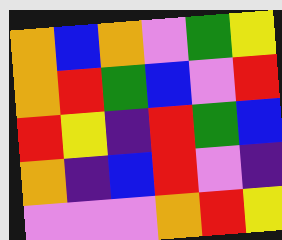[["orange", "blue", "orange", "violet", "green", "yellow"], ["orange", "red", "green", "blue", "violet", "red"], ["red", "yellow", "indigo", "red", "green", "blue"], ["orange", "indigo", "blue", "red", "violet", "indigo"], ["violet", "violet", "violet", "orange", "red", "yellow"]]